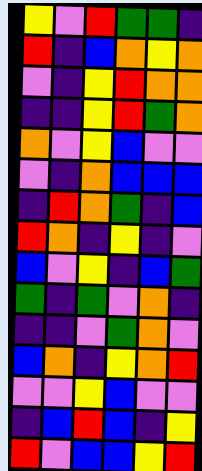[["yellow", "violet", "red", "green", "green", "indigo"], ["red", "indigo", "blue", "orange", "yellow", "orange"], ["violet", "indigo", "yellow", "red", "orange", "orange"], ["indigo", "indigo", "yellow", "red", "green", "orange"], ["orange", "violet", "yellow", "blue", "violet", "violet"], ["violet", "indigo", "orange", "blue", "blue", "blue"], ["indigo", "red", "orange", "green", "indigo", "blue"], ["red", "orange", "indigo", "yellow", "indigo", "violet"], ["blue", "violet", "yellow", "indigo", "blue", "green"], ["green", "indigo", "green", "violet", "orange", "indigo"], ["indigo", "indigo", "violet", "green", "orange", "violet"], ["blue", "orange", "indigo", "yellow", "orange", "red"], ["violet", "violet", "yellow", "blue", "violet", "violet"], ["indigo", "blue", "red", "blue", "indigo", "yellow"], ["red", "violet", "blue", "blue", "yellow", "red"]]